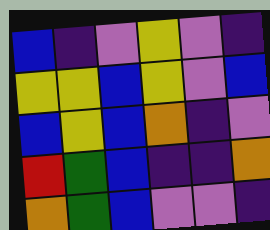[["blue", "indigo", "violet", "yellow", "violet", "indigo"], ["yellow", "yellow", "blue", "yellow", "violet", "blue"], ["blue", "yellow", "blue", "orange", "indigo", "violet"], ["red", "green", "blue", "indigo", "indigo", "orange"], ["orange", "green", "blue", "violet", "violet", "indigo"]]